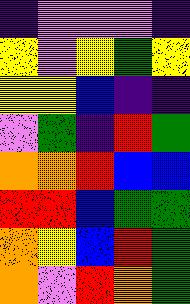[["indigo", "violet", "violet", "violet", "indigo"], ["yellow", "violet", "yellow", "green", "yellow"], ["yellow", "yellow", "blue", "indigo", "indigo"], ["violet", "green", "indigo", "red", "green"], ["orange", "orange", "red", "blue", "blue"], ["red", "red", "blue", "green", "green"], ["orange", "yellow", "blue", "red", "green"], ["orange", "violet", "red", "orange", "green"]]